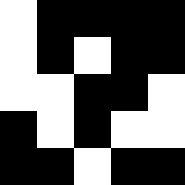[["white", "black", "black", "black", "black"], ["white", "black", "white", "black", "black"], ["white", "white", "black", "black", "white"], ["black", "white", "black", "white", "white"], ["black", "black", "white", "black", "black"]]